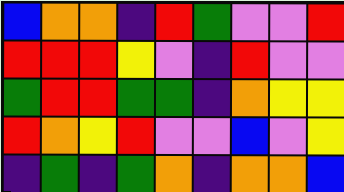[["blue", "orange", "orange", "indigo", "red", "green", "violet", "violet", "red"], ["red", "red", "red", "yellow", "violet", "indigo", "red", "violet", "violet"], ["green", "red", "red", "green", "green", "indigo", "orange", "yellow", "yellow"], ["red", "orange", "yellow", "red", "violet", "violet", "blue", "violet", "yellow"], ["indigo", "green", "indigo", "green", "orange", "indigo", "orange", "orange", "blue"]]